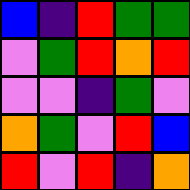[["blue", "indigo", "red", "green", "green"], ["violet", "green", "red", "orange", "red"], ["violet", "violet", "indigo", "green", "violet"], ["orange", "green", "violet", "red", "blue"], ["red", "violet", "red", "indigo", "orange"]]